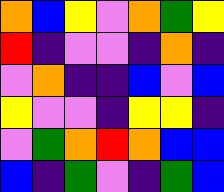[["orange", "blue", "yellow", "violet", "orange", "green", "yellow"], ["red", "indigo", "violet", "violet", "indigo", "orange", "indigo"], ["violet", "orange", "indigo", "indigo", "blue", "violet", "blue"], ["yellow", "violet", "violet", "indigo", "yellow", "yellow", "indigo"], ["violet", "green", "orange", "red", "orange", "blue", "blue"], ["blue", "indigo", "green", "violet", "indigo", "green", "blue"]]